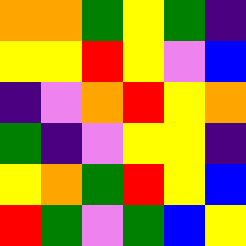[["orange", "orange", "green", "yellow", "green", "indigo"], ["yellow", "yellow", "red", "yellow", "violet", "blue"], ["indigo", "violet", "orange", "red", "yellow", "orange"], ["green", "indigo", "violet", "yellow", "yellow", "indigo"], ["yellow", "orange", "green", "red", "yellow", "blue"], ["red", "green", "violet", "green", "blue", "yellow"]]